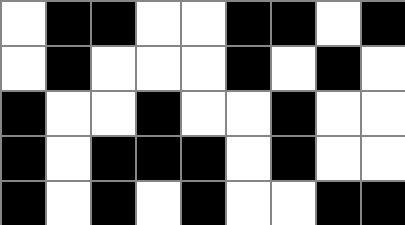[["white", "black", "black", "white", "white", "black", "black", "white", "black"], ["white", "black", "white", "white", "white", "black", "white", "black", "white"], ["black", "white", "white", "black", "white", "white", "black", "white", "white"], ["black", "white", "black", "black", "black", "white", "black", "white", "white"], ["black", "white", "black", "white", "black", "white", "white", "black", "black"]]